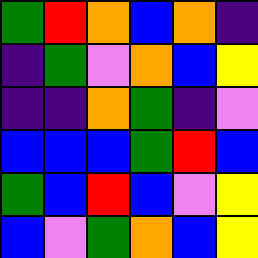[["green", "red", "orange", "blue", "orange", "indigo"], ["indigo", "green", "violet", "orange", "blue", "yellow"], ["indigo", "indigo", "orange", "green", "indigo", "violet"], ["blue", "blue", "blue", "green", "red", "blue"], ["green", "blue", "red", "blue", "violet", "yellow"], ["blue", "violet", "green", "orange", "blue", "yellow"]]